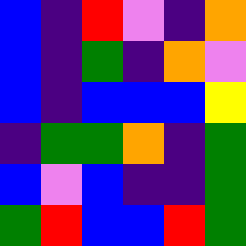[["blue", "indigo", "red", "violet", "indigo", "orange"], ["blue", "indigo", "green", "indigo", "orange", "violet"], ["blue", "indigo", "blue", "blue", "blue", "yellow"], ["indigo", "green", "green", "orange", "indigo", "green"], ["blue", "violet", "blue", "indigo", "indigo", "green"], ["green", "red", "blue", "blue", "red", "green"]]